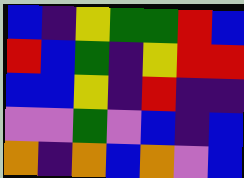[["blue", "indigo", "yellow", "green", "green", "red", "blue"], ["red", "blue", "green", "indigo", "yellow", "red", "red"], ["blue", "blue", "yellow", "indigo", "red", "indigo", "indigo"], ["violet", "violet", "green", "violet", "blue", "indigo", "blue"], ["orange", "indigo", "orange", "blue", "orange", "violet", "blue"]]